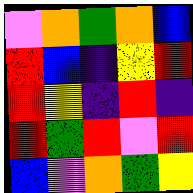[["violet", "orange", "green", "orange", "blue"], ["red", "blue", "indigo", "yellow", "red"], ["red", "yellow", "indigo", "red", "indigo"], ["red", "green", "red", "violet", "red"], ["blue", "violet", "orange", "green", "yellow"]]